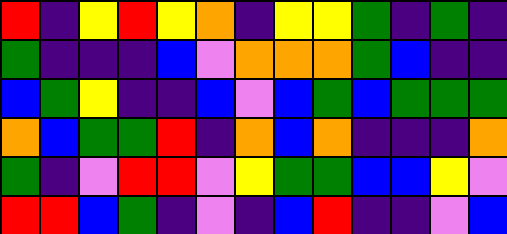[["red", "indigo", "yellow", "red", "yellow", "orange", "indigo", "yellow", "yellow", "green", "indigo", "green", "indigo"], ["green", "indigo", "indigo", "indigo", "blue", "violet", "orange", "orange", "orange", "green", "blue", "indigo", "indigo"], ["blue", "green", "yellow", "indigo", "indigo", "blue", "violet", "blue", "green", "blue", "green", "green", "green"], ["orange", "blue", "green", "green", "red", "indigo", "orange", "blue", "orange", "indigo", "indigo", "indigo", "orange"], ["green", "indigo", "violet", "red", "red", "violet", "yellow", "green", "green", "blue", "blue", "yellow", "violet"], ["red", "red", "blue", "green", "indigo", "violet", "indigo", "blue", "red", "indigo", "indigo", "violet", "blue"]]